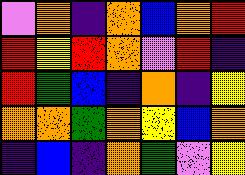[["violet", "orange", "indigo", "orange", "blue", "orange", "red"], ["red", "yellow", "red", "orange", "violet", "red", "indigo"], ["red", "green", "blue", "indigo", "orange", "indigo", "yellow"], ["orange", "orange", "green", "orange", "yellow", "blue", "orange"], ["indigo", "blue", "indigo", "orange", "green", "violet", "yellow"]]